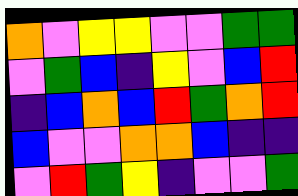[["orange", "violet", "yellow", "yellow", "violet", "violet", "green", "green"], ["violet", "green", "blue", "indigo", "yellow", "violet", "blue", "red"], ["indigo", "blue", "orange", "blue", "red", "green", "orange", "red"], ["blue", "violet", "violet", "orange", "orange", "blue", "indigo", "indigo"], ["violet", "red", "green", "yellow", "indigo", "violet", "violet", "green"]]